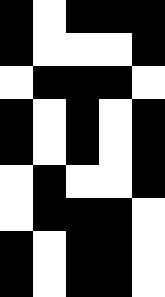[["black", "white", "black", "black", "black"], ["black", "white", "white", "white", "black"], ["white", "black", "black", "black", "white"], ["black", "white", "black", "white", "black"], ["black", "white", "black", "white", "black"], ["white", "black", "white", "white", "black"], ["white", "black", "black", "black", "white"], ["black", "white", "black", "black", "white"], ["black", "white", "black", "black", "white"]]